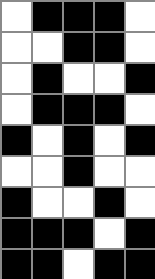[["white", "black", "black", "black", "white"], ["white", "white", "black", "black", "white"], ["white", "black", "white", "white", "black"], ["white", "black", "black", "black", "white"], ["black", "white", "black", "white", "black"], ["white", "white", "black", "white", "white"], ["black", "white", "white", "black", "white"], ["black", "black", "black", "white", "black"], ["black", "black", "white", "black", "black"]]